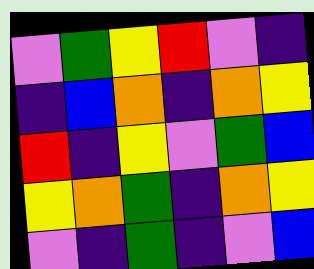[["violet", "green", "yellow", "red", "violet", "indigo"], ["indigo", "blue", "orange", "indigo", "orange", "yellow"], ["red", "indigo", "yellow", "violet", "green", "blue"], ["yellow", "orange", "green", "indigo", "orange", "yellow"], ["violet", "indigo", "green", "indigo", "violet", "blue"]]